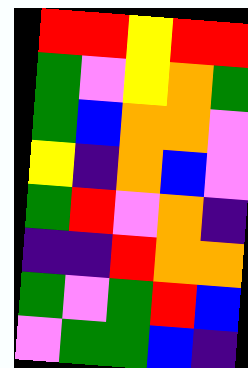[["red", "red", "yellow", "red", "red"], ["green", "violet", "yellow", "orange", "green"], ["green", "blue", "orange", "orange", "violet"], ["yellow", "indigo", "orange", "blue", "violet"], ["green", "red", "violet", "orange", "indigo"], ["indigo", "indigo", "red", "orange", "orange"], ["green", "violet", "green", "red", "blue"], ["violet", "green", "green", "blue", "indigo"]]